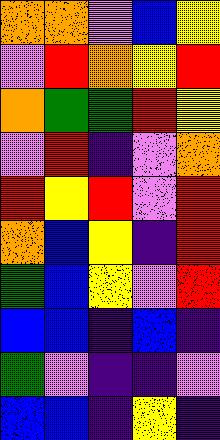[["orange", "orange", "violet", "blue", "yellow"], ["violet", "red", "orange", "yellow", "red"], ["orange", "green", "green", "red", "yellow"], ["violet", "red", "indigo", "violet", "orange"], ["red", "yellow", "red", "violet", "red"], ["orange", "blue", "yellow", "indigo", "red"], ["green", "blue", "yellow", "violet", "red"], ["blue", "blue", "indigo", "blue", "indigo"], ["green", "violet", "indigo", "indigo", "violet"], ["blue", "blue", "indigo", "yellow", "indigo"]]